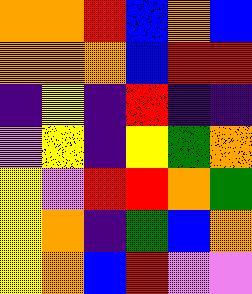[["orange", "orange", "red", "blue", "orange", "blue"], ["orange", "orange", "orange", "blue", "red", "red"], ["indigo", "yellow", "indigo", "red", "indigo", "indigo"], ["violet", "yellow", "indigo", "yellow", "green", "orange"], ["yellow", "violet", "red", "red", "orange", "green"], ["yellow", "orange", "indigo", "green", "blue", "orange"], ["yellow", "orange", "blue", "red", "violet", "violet"]]